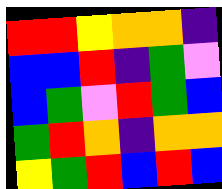[["red", "red", "yellow", "orange", "orange", "indigo"], ["blue", "blue", "red", "indigo", "green", "violet"], ["blue", "green", "violet", "red", "green", "blue"], ["green", "red", "orange", "indigo", "orange", "orange"], ["yellow", "green", "red", "blue", "red", "blue"]]